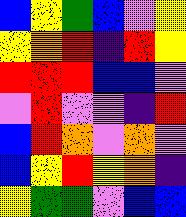[["blue", "yellow", "green", "blue", "violet", "yellow"], ["yellow", "orange", "red", "indigo", "red", "yellow"], ["red", "red", "red", "blue", "blue", "violet"], ["violet", "red", "violet", "violet", "indigo", "red"], ["blue", "red", "orange", "violet", "orange", "violet"], ["blue", "yellow", "red", "yellow", "orange", "indigo"], ["yellow", "green", "green", "violet", "blue", "blue"]]